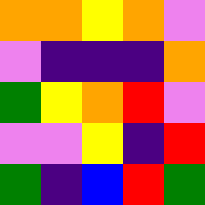[["orange", "orange", "yellow", "orange", "violet"], ["violet", "indigo", "indigo", "indigo", "orange"], ["green", "yellow", "orange", "red", "violet"], ["violet", "violet", "yellow", "indigo", "red"], ["green", "indigo", "blue", "red", "green"]]